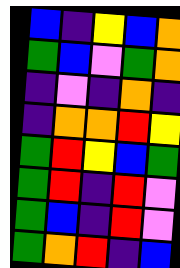[["blue", "indigo", "yellow", "blue", "orange"], ["green", "blue", "violet", "green", "orange"], ["indigo", "violet", "indigo", "orange", "indigo"], ["indigo", "orange", "orange", "red", "yellow"], ["green", "red", "yellow", "blue", "green"], ["green", "red", "indigo", "red", "violet"], ["green", "blue", "indigo", "red", "violet"], ["green", "orange", "red", "indigo", "blue"]]